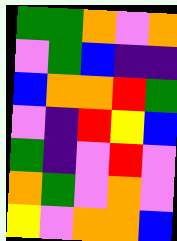[["green", "green", "orange", "violet", "orange"], ["violet", "green", "blue", "indigo", "indigo"], ["blue", "orange", "orange", "red", "green"], ["violet", "indigo", "red", "yellow", "blue"], ["green", "indigo", "violet", "red", "violet"], ["orange", "green", "violet", "orange", "violet"], ["yellow", "violet", "orange", "orange", "blue"]]